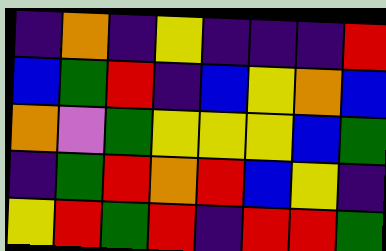[["indigo", "orange", "indigo", "yellow", "indigo", "indigo", "indigo", "red"], ["blue", "green", "red", "indigo", "blue", "yellow", "orange", "blue"], ["orange", "violet", "green", "yellow", "yellow", "yellow", "blue", "green"], ["indigo", "green", "red", "orange", "red", "blue", "yellow", "indigo"], ["yellow", "red", "green", "red", "indigo", "red", "red", "green"]]